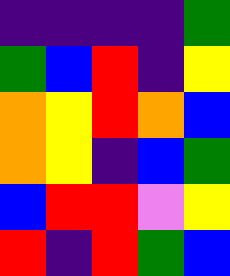[["indigo", "indigo", "indigo", "indigo", "green"], ["green", "blue", "red", "indigo", "yellow"], ["orange", "yellow", "red", "orange", "blue"], ["orange", "yellow", "indigo", "blue", "green"], ["blue", "red", "red", "violet", "yellow"], ["red", "indigo", "red", "green", "blue"]]